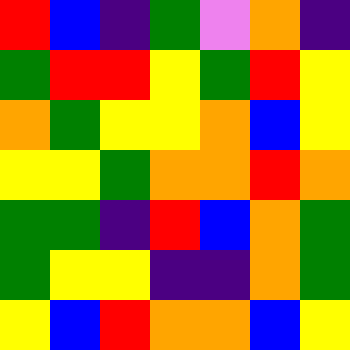[["red", "blue", "indigo", "green", "violet", "orange", "indigo"], ["green", "red", "red", "yellow", "green", "red", "yellow"], ["orange", "green", "yellow", "yellow", "orange", "blue", "yellow"], ["yellow", "yellow", "green", "orange", "orange", "red", "orange"], ["green", "green", "indigo", "red", "blue", "orange", "green"], ["green", "yellow", "yellow", "indigo", "indigo", "orange", "green"], ["yellow", "blue", "red", "orange", "orange", "blue", "yellow"]]